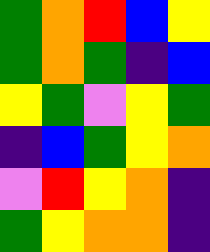[["green", "orange", "red", "blue", "yellow"], ["green", "orange", "green", "indigo", "blue"], ["yellow", "green", "violet", "yellow", "green"], ["indigo", "blue", "green", "yellow", "orange"], ["violet", "red", "yellow", "orange", "indigo"], ["green", "yellow", "orange", "orange", "indigo"]]